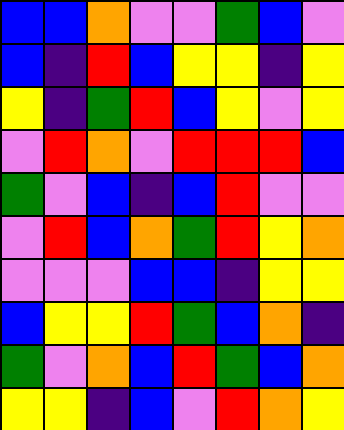[["blue", "blue", "orange", "violet", "violet", "green", "blue", "violet"], ["blue", "indigo", "red", "blue", "yellow", "yellow", "indigo", "yellow"], ["yellow", "indigo", "green", "red", "blue", "yellow", "violet", "yellow"], ["violet", "red", "orange", "violet", "red", "red", "red", "blue"], ["green", "violet", "blue", "indigo", "blue", "red", "violet", "violet"], ["violet", "red", "blue", "orange", "green", "red", "yellow", "orange"], ["violet", "violet", "violet", "blue", "blue", "indigo", "yellow", "yellow"], ["blue", "yellow", "yellow", "red", "green", "blue", "orange", "indigo"], ["green", "violet", "orange", "blue", "red", "green", "blue", "orange"], ["yellow", "yellow", "indigo", "blue", "violet", "red", "orange", "yellow"]]